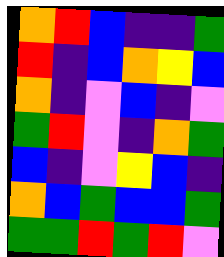[["orange", "red", "blue", "indigo", "indigo", "green"], ["red", "indigo", "blue", "orange", "yellow", "blue"], ["orange", "indigo", "violet", "blue", "indigo", "violet"], ["green", "red", "violet", "indigo", "orange", "green"], ["blue", "indigo", "violet", "yellow", "blue", "indigo"], ["orange", "blue", "green", "blue", "blue", "green"], ["green", "green", "red", "green", "red", "violet"]]